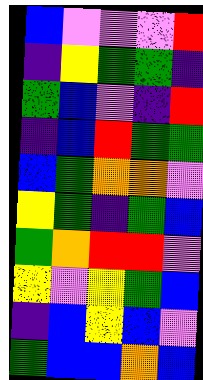[["blue", "violet", "violet", "violet", "red"], ["indigo", "yellow", "green", "green", "indigo"], ["green", "blue", "violet", "indigo", "red"], ["indigo", "blue", "red", "green", "green"], ["blue", "green", "orange", "orange", "violet"], ["yellow", "green", "indigo", "green", "blue"], ["green", "orange", "red", "red", "violet"], ["yellow", "violet", "yellow", "green", "blue"], ["indigo", "blue", "yellow", "blue", "violet"], ["green", "blue", "blue", "orange", "blue"]]